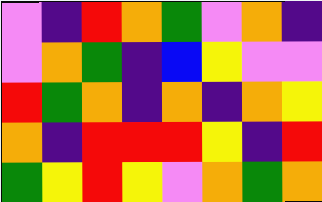[["violet", "indigo", "red", "orange", "green", "violet", "orange", "indigo"], ["violet", "orange", "green", "indigo", "blue", "yellow", "violet", "violet"], ["red", "green", "orange", "indigo", "orange", "indigo", "orange", "yellow"], ["orange", "indigo", "red", "red", "red", "yellow", "indigo", "red"], ["green", "yellow", "red", "yellow", "violet", "orange", "green", "orange"]]